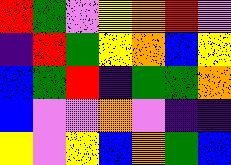[["red", "green", "violet", "yellow", "orange", "red", "violet"], ["indigo", "red", "green", "yellow", "orange", "blue", "yellow"], ["blue", "green", "red", "indigo", "green", "green", "orange"], ["blue", "violet", "violet", "orange", "violet", "indigo", "indigo"], ["yellow", "violet", "yellow", "blue", "orange", "green", "blue"]]